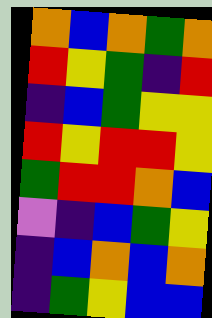[["orange", "blue", "orange", "green", "orange"], ["red", "yellow", "green", "indigo", "red"], ["indigo", "blue", "green", "yellow", "yellow"], ["red", "yellow", "red", "red", "yellow"], ["green", "red", "red", "orange", "blue"], ["violet", "indigo", "blue", "green", "yellow"], ["indigo", "blue", "orange", "blue", "orange"], ["indigo", "green", "yellow", "blue", "blue"]]